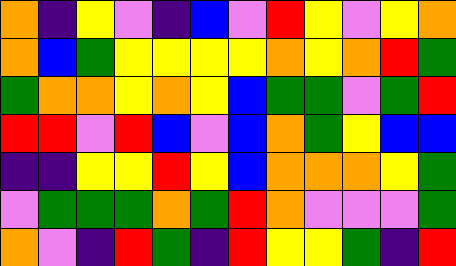[["orange", "indigo", "yellow", "violet", "indigo", "blue", "violet", "red", "yellow", "violet", "yellow", "orange"], ["orange", "blue", "green", "yellow", "yellow", "yellow", "yellow", "orange", "yellow", "orange", "red", "green"], ["green", "orange", "orange", "yellow", "orange", "yellow", "blue", "green", "green", "violet", "green", "red"], ["red", "red", "violet", "red", "blue", "violet", "blue", "orange", "green", "yellow", "blue", "blue"], ["indigo", "indigo", "yellow", "yellow", "red", "yellow", "blue", "orange", "orange", "orange", "yellow", "green"], ["violet", "green", "green", "green", "orange", "green", "red", "orange", "violet", "violet", "violet", "green"], ["orange", "violet", "indigo", "red", "green", "indigo", "red", "yellow", "yellow", "green", "indigo", "red"]]